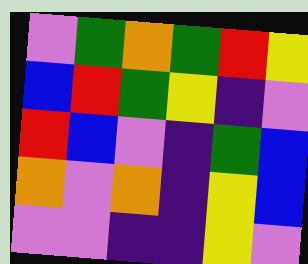[["violet", "green", "orange", "green", "red", "yellow"], ["blue", "red", "green", "yellow", "indigo", "violet"], ["red", "blue", "violet", "indigo", "green", "blue"], ["orange", "violet", "orange", "indigo", "yellow", "blue"], ["violet", "violet", "indigo", "indigo", "yellow", "violet"]]